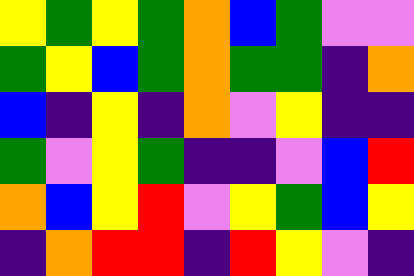[["yellow", "green", "yellow", "green", "orange", "blue", "green", "violet", "violet"], ["green", "yellow", "blue", "green", "orange", "green", "green", "indigo", "orange"], ["blue", "indigo", "yellow", "indigo", "orange", "violet", "yellow", "indigo", "indigo"], ["green", "violet", "yellow", "green", "indigo", "indigo", "violet", "blue", "red"], ["orange", "blue", "yellow", "red", "violet", "yellow", "green", "blue", "yellow"], ["indigo", "orange", "red", "red", "indigo", "red", "yellow", "violet", "indigo"]]